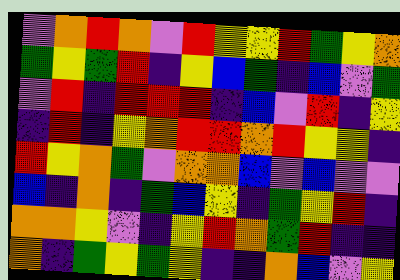[["violet", "orange", "red", "orange", "violet", "red", "yellow", "yellow", "red", "green", "yellow", "orange"], ["green", "yellow", "green", "red", "indigo", "yellow", "blue", "green", "indigo", "blue", "violet", "green"], ["violet", "red", "indigo", "red", "red", "red", "indigo", "blue", "violet", "red", "indigo", "yellow"], ["indigo", "red", "indigo", "yellow", "orange", "red", "red", "orange", "red", "yellow", "yellow", "indigo"], ["red", "yellow", "orange", "green", "violet", "orange", "orange", "blue", "violet", "blue", "violet", "violet"], ["blue", "indigo", "orange", "indigo", "green", "blue", "yellow", "indigo", "green", "yellow", "red", "indigo"], ["orange", "orange", "yellow", "violet", "indigo", "yellow", "red", "orange", "green", "red", "indigo", "indigo"], ["orange", "indigo", "green", "yellow", "green", "yellow", "indigo", "indigo", "orange", "blue", "violet", "yellow"]]